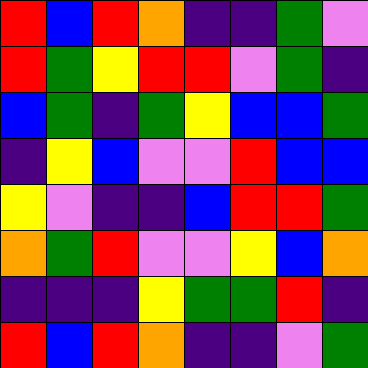[["red", "blue", "red", "orange", "indigo", "indigo", "green", "violet"], ["red", "green", "yellow", "red", "red", "violet", "green", "indigo"], ["blue", "green", "indigo", "green", "yellow", "blue", "blue", "green"], ["indigo", "yellow", "blue", "violet", "violet", "red", "blue", "blue"], ["yellow", "violet", "indigo", "indigo", "blue", "red", "red", "green"], ["orange", "green", "red", "violet", "violet", "yellow", "blue", "orange"], ["indigo", "indigo", "indigo", "yellow", "green", "green", "red", "indigo"], ["red", "blue", "red", "orange", "indigo", "indigo", "violet", "green"]]